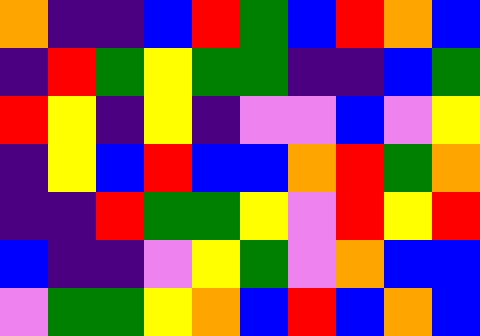[["orange", "indigo", "indigo", "blue", "red", "green", "blue", "red", "orange", "blue"], ["indigo", "red", "green", "yellow", "green", "green", "indigo", "indigo", "blue", "green"], ["red", "yellow", "indigo", "yellow", "indigo", "violet", "violet", "blue", "violet", "yellow"], ["indigo", "yellow", "blue", "red", "blue", "blue", "orange", "red", "green", "orange"], ["indigo", "indigo", "red", "green", "green", "yellow", "violet", "red", "yellow", "red"], ["blue", "indigo", "indigo", "violet", "yellow", "green", "violet", "orange", "blue", "blue"], ["violet", "green", "green", "yellow", "orange", "blue", "red", "blue", "orange", "blue"]]